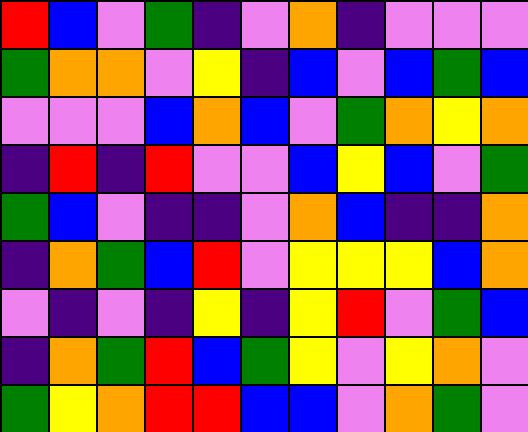[["red", "blue", "violet", "green", "indigo", "violet", "orange", "indigo", "violet", "violet", "violet"], ["green", "orange", "orange", "violet", "yellow", "indigo", "blue", "violet", "blue", "green", "blue"], ["violet", "violet", "violet", "blue", "orange", "blue", "violet", "green", "orange", "yellow", "orange"], ["indigo", "red", "indigo", "red", "violet", "violet", "blue", "yellow", "blue", "violet", "green"], ["green", "blue", "violet", "indigo", "indigo", "violet", "orange", "blue", "indigo", "indigo", "orange"], ["indigo", "orange", "green", "blue", "red", "violet", "yellow", "yellow", "yellow", "blue", "orange"], ["violet", "indigo", "violet", "indigo", "yellow", "indigo", "yellow", "red", "violet", "green", "blue"], ["indigo", "orange", "green", "red", "blue", "green", "yellow", "violet", "yellow", "orange", "violet"], ["green", "yellow", "orange", "red", "red", "blue", "blue", "violet", "orange", "green", "violet"]]